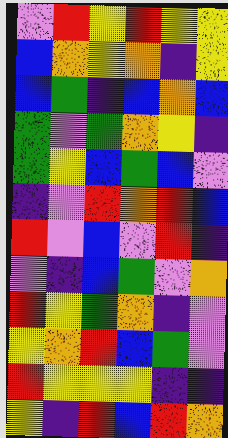[["violet", "red", "yellow", "red", "yellow", "yellow"], ["blue", "orange", "yellow", "orange", "indigo", "yellow"], ["blue", "green", "indigo", "blue", "orange", "blue"], ["green", "violet", "green", "orange", "yellow", "indigo"], ["green", "yellow", "blue", "green", "blue", "violet"], ["indigo", "violet", "red", "orange", "red", "blue"], ["red", "violet", "blue", "violet", "red", "indigo"], ["violet", "indigo", "blue", "green", "violet", "orange"], ["red", "yellow", "green", "orange", "indigo", "violet"], ["yellow", "orange", "red", "blue", "green", "violet"], ["red", "yellow", "yellow", "yellow", "indigo", "indigo"], ["yellow", "indigo", "red", "blue", "red", "orange"]]